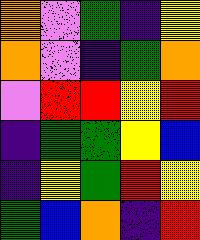[["orange", "violet", "green", "indigo", "yellow"], ["orange", "violet", "indigo", "green", "orange"], ["violet", "red", "red", "yellow", "red"], ["indigo", "green", "green", "yellow", "blue"], ["indigo", "yellow", "green", "red", "yellow"], ["green", "blue", "orange", "indigo", "red"]]